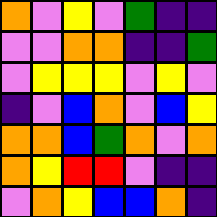[["orange", "violet", "yellow", "violet", "green", "indigo", "indigo"], ["violet", "violet", "orange", "orange", "indigo", "indigo", "green"], ["violet", "yellow", "yellow", "yellow", "violet", "yellow", "violet"], ["indigo", "violet", "blue", "orange", "violet", "blue", "yellow"], ["orange", "orange", "blue", "green", "orange", "violet", "orange"], ["orange", "yellow", "red", "red", "violet", "indigo", "indigo"], ["violet", "orange", "yellow", "blue", "blue", "orange", "indigo"]]